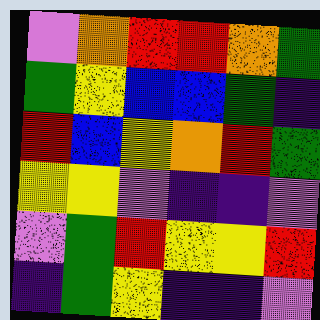[["violet", "orange", "red", "red", "orange", "green"], ["green", "yellow", "blue", "blue", "green", "indigo"], ["red", "blue", "yellow", "orange", "red", "green"], ["yellow", "yellow", "violet", "indigo", "indigo", "violet"], ["violet", "green", "red", "yellow", "yellow", "red"], ["indigo", "green", "yellow", "indigo", "indigo", "violet"]]